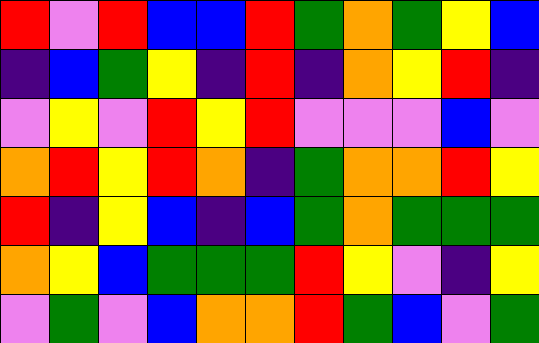[["red", "violet", "red", "blue", "blue", "red", "green", "orange", "green", "yellow", "blue"], ["indigo", "blue", "green", "yellow", "indigo", "red", "indigo", "orange", "yellow", "red", "indigo"], ["violet", "yellow", "violet", "red", "yellow", "red", "violet", "violet", "violet", "blue", "violet"], ["orange", "red", "yellow", "red", "orange", "indigo", "green", "orange", "orange", "red", "yellow"], ["red", "indigo", "yellow", "blue", "indigo", "blue", "green", "orange", "green", "green", "green"], ["orange", "yellow", "blue", "green", "green", "green", "red", "yellow", "violet", "indigo", "yellow"], ["violet", "green", "violet", "blue", "orange", "orange", "red", "green", "blue", "violet", "green"]]